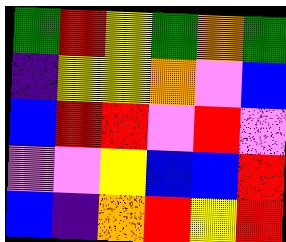[["green", "red", "yellow", "green", "orange", "green"], ["indigo", "yellow", "yellow", "orange", "violet", "blue"], ["blue", "red", "red", "violet", "red", "violet"], ["violet", "violet", "yellow", "blue", "blue", "red"], ["blue", "indigo", "orange", "red", "yellow", "red"]]